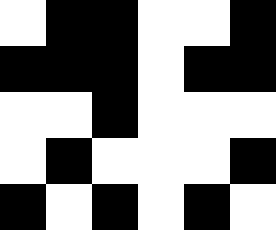[["white", "black", "black", "white", "white", "black"], ["black", "black", "black", "white", "black", "black"], ["white", "white", "black", "white", "white", "white"], ["white", "black", "white", "white", "white", "black"], ["black", "white", "black", "white", "black", "white"]]